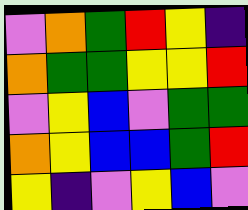[["violet", "orange", "green", "red", "yellow", "indigo"], ["orange", "green", "green", "yellow", "yellow", "red"], ["violet", "yellow", "blue", "violet", "green", "green"], ["orange", "yellow", "blue", "blue", "green", "red"], ["yellow", "indigo", "violet", "yellow", "blue", "violet"]]